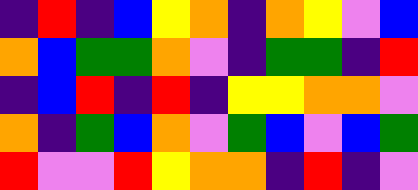[["indigo", "red", "indigo", "blue", "yellow", "orange", "indigo", "orange", "yellow", "violet", "blue"], ["orange", "blue", "green", "green", "orange", "violet", "indigo", "green", "green", "indigo", "red"], ["indigo", "blue", "red", "indigo", "red", "indigo", "yellow", "yellow", "orange", "orange", "violet"], ["orange", "indigo", "green", "blue", "orange", "violet", "green", "blue", "violet", "blue", "green"], ["red", "violet", "violet", "red", "yellow", "orange", "orange", "indigo", "red", "indigo", "violet"]]